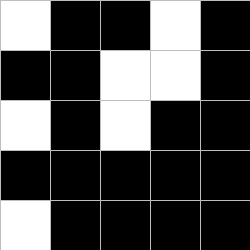[["white", "black", "black", "white", "black"], ["black", "black", "white", "white", "black"], ["white", "black", "white", "black", "black"], ["black", "black", "black", "black", "black"], ["white", "black", "black", "black", "black"]]